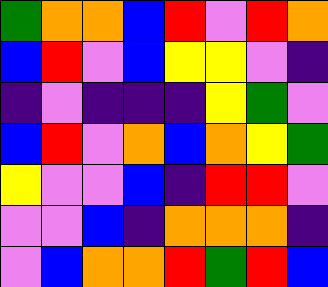[["green", "orange", "orange", "blue", "red", "violet", "red", "orange"], ["blue", "red", "violet", "blue", "yellow", "yellow", "violet", "indigo"], ["indigo", "violet", "indigo", "indigo", "indigo", "yellow", "green", "violet"], ["blue", "red", "violet", "orange", "blue", "orange", "yellow", "green"], ["yellow", "violet", "violet", "blue", "indigo", "red", "red", "violet"], ["violet", "violet", "blue", "indigo", "orange", "orange", "orange", "indigo"], ["violet", "blue", "orange", "orange", "red", "green", "red", "blue"]]